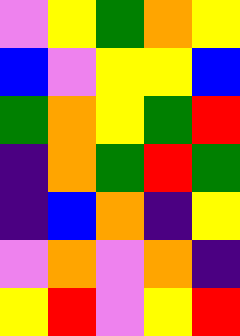[["violet", "yellow", "green", "orange", "yellow"], ["blue", "violet", "yellow", "yellow", "blue"], ["green", "orange", "yellow", "green", "red"], ["indigo", "orange", "green", "red", "green"], ["indigo", "blue", "orange", "indigo", "yellow"], ["violet", "orange", "violet", "orange", "indigo"], ["yellow", "red", "violet", "yellow", "red"]]